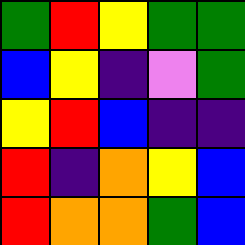[["green", "red", "yellow", "green", "green"], ["blue", "yellow", "indigo", "violet", "green"], ["yellow", "red", "blue", "indigo", "indigo"], ["red", "indigo", "orange", "yellow", "blue"], ["red", "orange", "orange", "green", "blue"]]